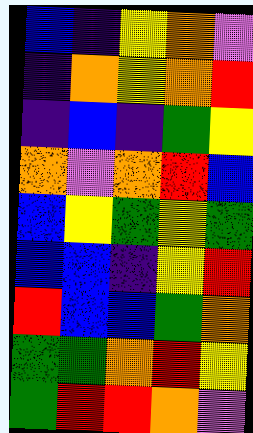[["blue", "indigo", "yellow", "orange", "violet"], ["indigo", "orange", "yellow", "orange", "red"], ["indigo", "blue", "indigo", "green", "yellow"], ["orange", "violet", "orange", "red", "blue"], ["blue", "yellow", "green", "yellow", "green"], ["blue", "blue", "indigo", "yellow", "red"], ["red", "blue", "blue", "green", "orange"], ["green", "green", "orange", "red", "yellow"], ["green", "red", "red", "orange", "violet"]]